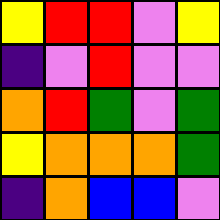[["yellow", "red", "red", "violet", "yellow"], ["indigo", "violet", "red", "violet", "violet"], ["orange", "red", "green", "violet", "green"], ["yellow", "orange", "orange", "orange", "green"], ["indigo", "orange", "blue", "blue", "violet"]]